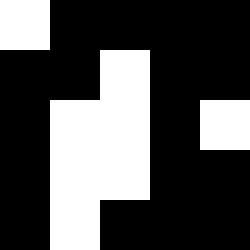[["white", "black", "black", "black", "black"], ["black", "black", "white", "black", "black"], ["black", "white", "white", "black", "white"], ["black", "white", "white", "black", "black"], ["black", "white", "black", "black", "black"]]